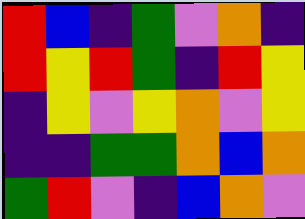[["red", "blue", "indigo", "green", "violet", "orange", "indigo"], ["red", "yellow", "red", "green", "indigo", "red", "yellow"], ["indigo", "yellow", "violet", "yellow", "orange", "violet", "yellow"], ["indigo", "indigo", "green", "green", "orange", "blue", "orange"], ["green", "red", "violet", "indigo", "blue", "orange", "violet"]]